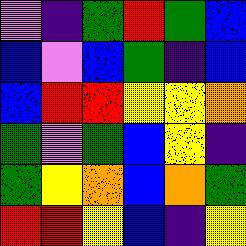[["violet", "indigo", "green", "red", "green", "blue"], ["blue", "violet", "blue", "green", "indigo", "blue"], ["blue", "red", "red", "yellow", "yellow", "orange"], ["green", "violet", "green", "blue", "yellow", "indigo"], ["green", "yellow", "orange", "blue", "orange", "green"], ["red", "red", "yellow", "blue", "indigo", "yellow"]]